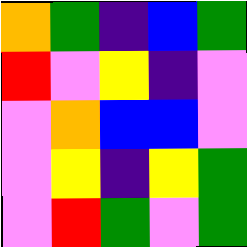[["orange", "green", "indigo", "blue", "green"], ["red", "violet", "yellow", "indigo", "violet"], ["violet", "orange", "blue", "blue", "violet"], ["violet", "yellow", "indigo", "yellow", "green"], ["violet", "red", "green", "violet", "green"]]